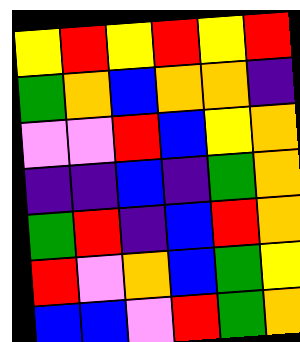[["yellow", "red", "yellow", "red", "yellow", "red"], ["green", "orange", "blue", "orange", "orange", "indigo"], ["violet", "violet", "red", "blue", "yellow", "orange"], ["indigo", "indigo", "blue", "indigo", "green", "orange"], ["green", "red", "indigo", "blue", "red", "orange"], ["red", "violet", "orange", "blue", "green", "yellow"], ["blue", "blue", "violet", "red", "green", "orange"]]